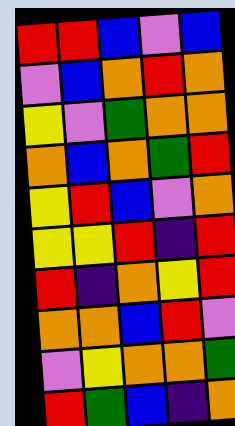[["red", "red", "blue", "violet", "blue"], ["violet", "blue", "orange", "red", "orange"], ["yellow", "violet", "green", "orange", "orange"], ["orange", "blue", "orange", "green", "red"], ["yellow", "red", "blue", "violet", "orange"], ["yellow", "yellow", "red", "indigo", "red"], ["red", "indigo", "orange", "yellow", "red"], ["orange", "orange", "blue", "red", "violet"], ["violet", "yellow", "orange", "orange", "green"], ["red", "green", "blue", "indigo", "orange"]]